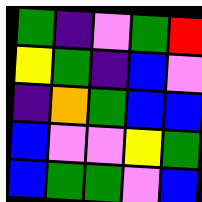[["green", "indigo", "violet", "green", "red"], ["yellow", "green", "indigo", "blue", "violet"], ["indigo", "orange", "green", "blue", "blue"], ["blue", "violet", "violet", "yellow", "green"], ["blue", "green", "green", "violet", "blue"]]